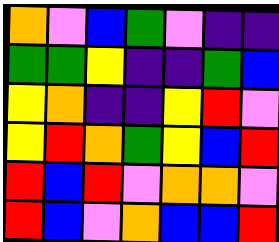[["orange", "violet", "blue", "green", "violet", "indigo", "indigo"], ["green", "green", "yellow", "indigo", "indigo", "green", "blue"], ["yellow", "orange", "indigo", "indigo", "yellow", "red", "violet"], ["yellow", "red", "orange", "green", "yellow", "blue", "red"], ["red", "blue", "red", "violet", "orange", "orange", "violet"], ["red", "blue", "violet", "orange", "blue", "blue", "red"]]